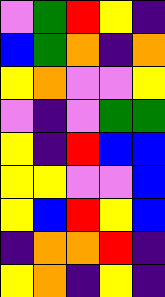[["violet", "green", "red", "yellow", "indigo"], ["blue", "green", "orange", "indigo", "orange"], ["yellow", "orange", "violet", "violet", "yellow"], ["violet", "indigo", "violet", "green", "green"], ["yellow", "indigo", "red", "blue", "blue"], ["yellow", "yellow", "violet", "violet", "blue"], ["yellow", "blue", "red", "yellow", "blue"], ["indigo", "orange", "orange", "red", "indigo"], ["yellow", "orange", "indigo", "yellow", "indigo"]]